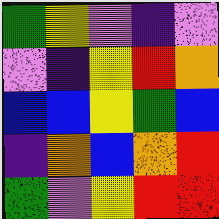[["green", "yellow", "violet", "indigo", "violet"], ["violet", "indigo", "yellow", "red", "orange"], ["blue", "blue", "yellow", "green", "blue"], ["indigo", "orange", "blue", "orange", "red"], ["green", "violet", "yellow", "red", "red"]]